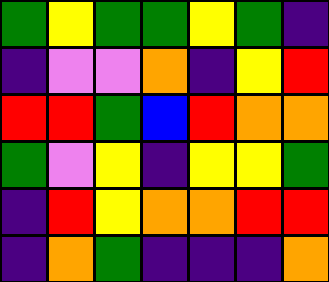[["green", "yellow", "green", "green", "yellow", "green", "indigo"], ["indigo", "violet", "violet", "orange", "indigo", "yellow", "red"], ["red", "red", "green", "blue", "red", "orange", "orange"], ["green", "violet", "yellow", "indigo", "yellow", "yellow", "green"], ["indigo", "red", "yellow", "orange", "orange", "red", "red"], ["indigo", "orange", "green", "indigo", "indigo", "indigo", "orange"]]